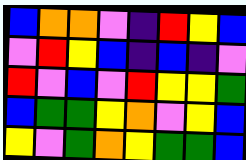[["blue", "orange", "orange", "violet", "indigo", "red", "yellow", "blue"], ["violet", "red", "yellow", "blue", "indigo", "blue", "indigo", "violet"], ["red", "violet", "blue", "violet", "red", "yellow", "yellow", "green"], ["blue", "green", "green", "yellow", "orange", "violet", "yellow", "blue"], ["yellow", "violet", "green", "orange", "yellow", "green", "green", "blue"]]